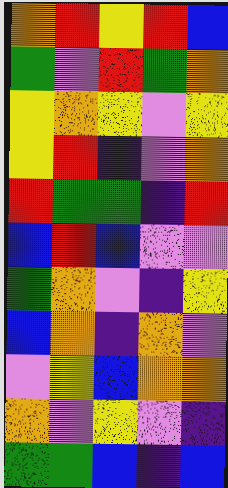[["orange", "red", "yellow", "red", "blue"], ["green", "violet", "red", "green", "orange"], ["yellow", "orange", "yellow", "violet", "yellow"], ["yellow", "red", "indigo", "violet", "orange"], ["red", "green", "green", "indigo", "red"], ["blue", "red", "blue", "violet", "violet"], ["green", "orange", "violet", "indigo", "yellow"], ["blue", "orange", "indigo", "orange", "violet"], ["violet", "yellow", "blue", "orange", "orange"], ["orange", "violet", "yellow", "violet", "indigo"], ["green", "green", "blue", "indigo", "blue"]]